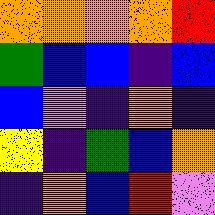[["orange", "orange", "orange", "orange", "red"], ["green", "blue", "blue", "indigo", "blue"], ["blue", "violet", "indigo", "orange", "indigo"], ["yellow", "indigo", "green", "blue", "orange"], ["indigo", "orange", "blue", "red", "violet"]]